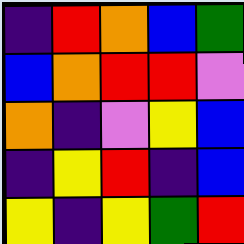[["indigo", "red", "orange", "blue", "green"], ["blue", "orange", "red", "red", "violet"], ["orange", "indigo", "violet", "yellow", "blue"], ["indigo", "yellow", "red", "indigo", "blue"], ["yellow", "indigo", "yellow", "green", "red"]]